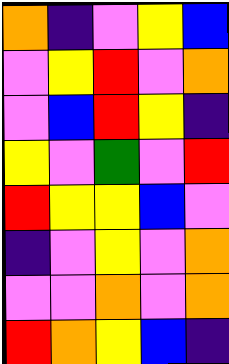[["orange", "indigo", "violet", "yellow", "blue"], ["violet", "yellow", "red", "violet", "orange"], ["violet", "blue", "red", "yellow", "indigo"], ["yellow", "violet", "green", "violet", "red"], ["red", "yellow", "yellow", "blue", "violet"], ["indigo", "violet", "yellow", "violet", "orange"], ["violet", "violet", "orange", "violet", "orange"], ["red", "orange", "yellow", "blue", "indigo"]]